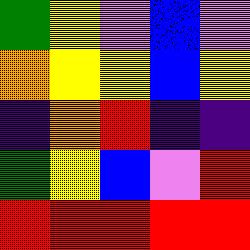[["green", "yellow", "violet", "blue", "violet"], ["orange", "yellow", "yellow", "blue", "yellow"], ["indigo", "orange", "red", "indigo", "indigo"], ["green", "yellow", "blue", "violet", "red"], ["red", "red", "red", "red", "red"]]